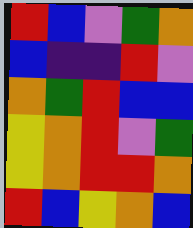[["red", "blue", "violet", "green", "orange"], ["blue", "indigo", "indigo", "red", "violet"], ["orange", "green", "red", "blue", "blue"], ["yellow", "orange", "red", "violet", "green"], ["yellow", "orange", "red", "red", "orange"], ["red", "blue", "yellow", "orange", "blue"]]